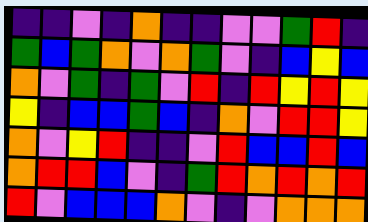[["indigo", "indigo", "violet", "indigo", "orange", "indigo", "indigo", "violet", "violet", "green", "red", "indigo"], ["green", "blue", "green", "orange", "violet", "orange", "green", "violet", "indigo", "blue", "yellow", "blue"], ["orange", "violet", "green", "indigo", "green", "violet", "red", "indigo", "red", "yellow", "red", "yellow"], ["yellow", "indigo", "blue", "blue", "green", "blue", "indigo", "orange", "violet", "red", "red", "yellow"], ["orange", "violet", "yellow", "red", "indigo", "indigo", "violet", "red", "blue", "blue", "red", "blue"], ["orange", "red", "red", "blue", "violet", "indigo", "green", "red", "orange", "red", "orange", "red"], ["red", "violet", "blue", "blue", "blue", "orange", "violet", "indigo", "violet", "orange", "orange", "orange"]]